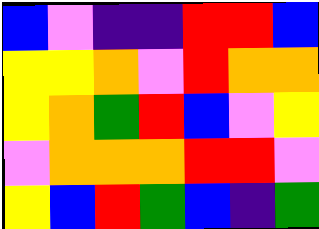[["blue", "violet", "indigo", "indigo", "red", "red", "blue"], ["yellow", "yellow", "orange", "violet", "red", "orange", "orange"], ["yellow", "orange", "green", "red", "blue", "violet", "yellow"], ["violet", "orange", "orange", "orange", "red", "red", "violet"], ["yellow", "blue", "red", "green", "blue", "indigo", "green"]]